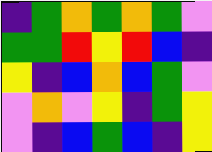[["indigo", "green", "orange", "green", "orange", "green", "violet"], ["green", "green", "red", "yellow", "red", "blue", "indigo"], ["yellow", "indigo", "blue", "orange", "blue", "green", "violet"], ["violet", "orange", "violet", "yellow", "indigo", "green", "yellow"], ["violet", "indigo", "blue", "green", "blue", "indigo", "yellow"]]